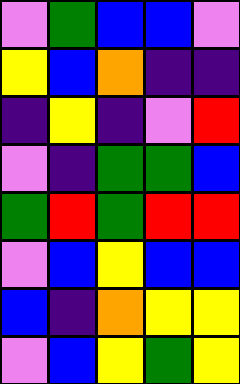[["violet", "green", "blue", "blue", "violet"], ["yellow", "blue", "orange", "indigo", "indigo"], ["indigo", "yellow", "indigo", "violet", "red"], ["violet", "indigo", "green", "green", "blue"], ["green", "red", "green", "red", "red"], ["violet", "blue", "yellow", "blue", "blue"], ["blue", "indigo", "orange", "yellow", "yellow"], ["violet", "blue", "yellow", "green", "yellow"]]